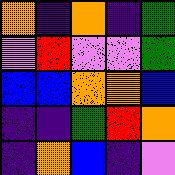[["orange", "indigo", "orange", "indigo", "green"], ["violet", "red", "violet", "violet", "green"], ["blue", "blue", "orange", "orange", "blue"], ["indigo", "indigo", "green", "red", "orange"], ["indigo", "orange", "blue", "indigo", "violet"]]